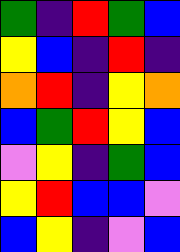[["green", "indigo", "red", "green", "blue"], ["yellow", "blue", "indigo", "red", "indigo"], ["orange", "red", "indigo", "yellow", "orange"], ["blue", "green", "red", "yellow", "blue"], ["violet", "yellow", "indigo", "green", "blue"], ["yellow", "red", "blue", "blue", "violet"], ["blue", "yellow", "indigo", "violet", "blue"]]